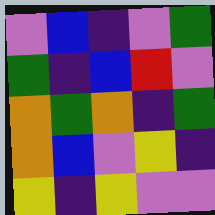[["violet", "blue", "indigo", "violet", "green"], ["green", "indigo", "blue", "red", "violet"], ["orange", "green", "orange", "indigo", "green"], ["orange", "blue", "violet", "yellow", "indigo"], ["yellow", "indigo", "yellow", "violet", "violet"]]